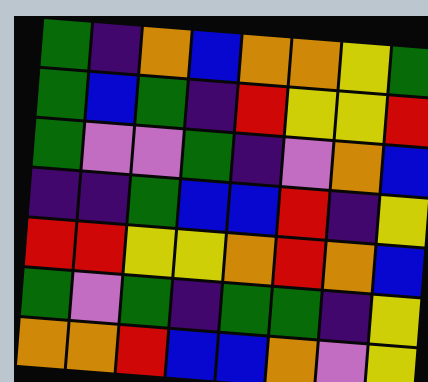[["green", "indigo", "orange", "blue", "orange", "orange", "yellow", "green"], ["green", "blue", "green", "indigo", "red", "yellow", "yellow", "red"], ["green", "violet", "violet", "green", "indigo", "violet", "orange", "blue"], ["indigo", "indigo", "green", "blue", "blue", "red", "indigo", "yellow"], ["red", "red", "yellow", "yellow", "orange", "red", "orange", "blue"], ["green", "violet", "green", "indigo", "green", "green", "indigo", "yellow"], ["orange", "orange", "red", "blue", "blue", "orange", "violet", "yellow"]]